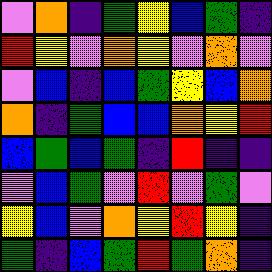[["violet", "orange", "indigo", "green", "yellow", "blue", "green", "indigo"], ["red", "yellow", "violet", "orange", "yellow", "violet", "orange", "violet"], ["violet", "blue", "indigo", "blue", "green", "yellow", "blue", "orange"], ["orange", "indigo", "green", "blue", "blue", "orange", "yellow", "red"], ["blue", "green", "blue", "green", "indigo", "red", "indigo", "indigo"], ["violet", "blue", "green", "violet", "red", "violet", "green", "violet"], ["yellow", "blue", "violet", "orange", "yellow", "red", "yellow", "indigo"], ["green", "indigo", "blue", "green", "red", "green", "orange", "indigo"]]